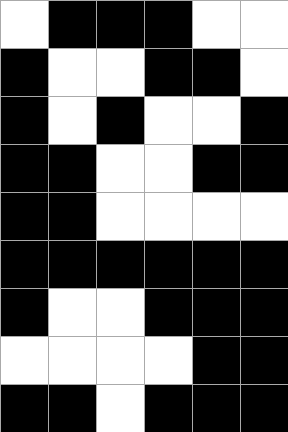[["white", "black", "black", "black", "white", "white"], ["black", "white", "white", "black", "black", "white"], ["black", "white", "black", "white", "white", "black"], ["black", "black", "white", "white", "black", "black"], ["black", "black", "white", "white", "white", "white"], ["black", "black", "black", "black", "black", "black"], ["black", "white", "white", "black", "black", "black"], ["white", "white", "white", "white", "black", "black"], ["black", "black", "white", "black", "black", "black"]]